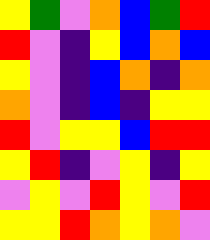[["yellow", "green", "violet", "orange", "blue", "green", "red"], ["red", "violet", "indigo", "yellow", "blue", "orange", "blue"], ["yellow", "violet", "indigo", "blue", "orange", "indigo", "orange"], ["orange", "violet", "indigo", "blue", "indigo", "yellow", "yellow"], ["red", "violet", "yellow", "yellow", "blue", "red", "red"], ["yellow", "red", "indigo", "violet", "yellow", "indigo", "yellow"], ["violet", "yellow", "violet", "red", "yellow", "violet", "red"], ["yellow", "yellow", "red", "orange", "yellow", "orange", "violet"]]